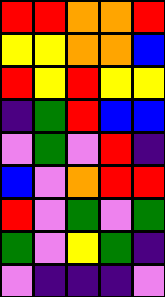[["red", "red", "orange", "orange", "red"], ["yellow", "yellow", "orange", "orange", "blue"], ["red", "yellow", "red", "yellow", "yellow"], ["indigo", "green", "red", "blue", "blue"], ["violet", "green", "violet", "red", "indigo"], ["blue", "violet", "orange", "red", "red"], ["red", "violet", "green", "violet", "green"], ["green", "violet", "yellow", "green", "indigo"], ["violet", "indigo", "indigo", "indigo", "violet"]]